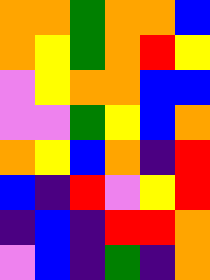[["orange", "orange", "green", "orange", "orange", "blue"], ["orange", "yellow", "green", "orange", "red", "yellow"], ["violet", "yellow", "orange", "orange", "blue", "blue"], ["violet", "violet", "green", "yellow", "blue", "orange"], ["orange", "yellow", "blue", "orange", "indigo", "red"], ["blue", "indigo", "red", "violet", "yellow", "red"], ["indigo", "blue", "indigo", "red", "red", "orange"], ["violet", "blue", "indigo", "green", "indigo", "orange"]]